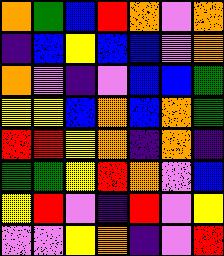[["orange", "green", "blue", "red", "orange", "violet", "orange"], ["indigo", "blue", "yellow", "blue", "blue", "violet", "orange"], ["orange", "violet", "indigo", "violet", "blue", "blue", "green"], ["yellow", "yellow", "blue", "orange", "blue", "orange", "green"], ["red", "red", "yellow", "orange", "indigo", "orange", "indigo"], ["green", "green", "yellow", "red", "orange", "violet", "blue"], ["yellow", "red", "violet", "indigo", "red", "violet", "yellow"], ["violet", "violet", "yellow", "orange", "indigo", "violet", "red"]]